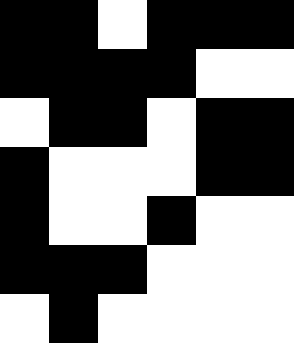[["black", "black", "white", "black", "black", "black"], ["black", "black", "black", "black", "white", "white"], ["white", "black", "black", "white", "black", "black"], ["black", "white", "white", "white", "black", "black"], ["black", "white", "white", "black", "white", "white"], ["black", "black", "black", "white", "white", "white"], ["white", "black", "white", "white", "white", "white"]]